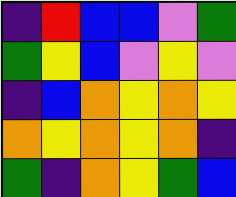[["indigo", "red", "blue", "blue", "violet", "green"], ["green", "yellow", "blue", "violet", "yellow", "violet"], ["indigo", "blue", "orange", "yellow", "orange", "yellow"], ["orange", "yellow", "orange", "yellow", "orange", "indigo"], ["green", "indigo", "orange", "yellow", "green", "blue"]]